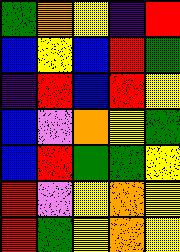[["green", "orange", "yellow", "indigo", "red"], ["blue", "yellow", "blue", "red", "green"], ["indigo", "red", "blue", "red", "yellow"], ["blue", "violet", "orange", "yellow", "green"], ["blue", "red", "green", "green", "yellow"], ["red", "violet", "yellow", "orange", "yellow"], ["red", "green", "yellow", "orange", "yellow"]]